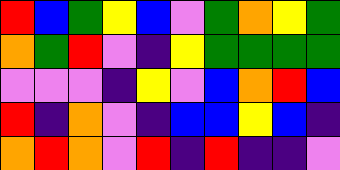[["red", "blue", "green", "yellow", "blue", "violet", "green", "orange", "yellow", "green"], ["orange", "green", "red", "violet", "indigo", "yellow", "green", "green", "green", "green"], ["violet", "violet", "violet", "indigo", "yellow", "violet", "blue", "orange", "red", "blue"], ["red", "indigo", "orange", "violet", "indigo", "blue", "blue", "yellow", "blue", "indigo"], ["orange", "red", "orange", "violet", "red", "indigo", "red", "indigo", "indigo", "violet"]]